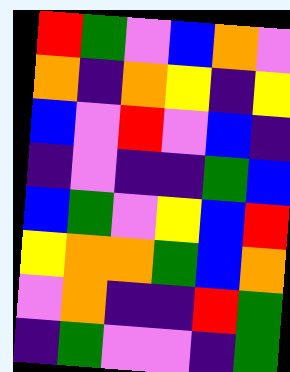[["red", "green", "violet", "blue", "orange", "violet"], ["orange", "indigo", "orange", "yellow", "indigo", "yellow"], ["blue", "violet", "red", "violet", "blue", "indigo"], ["indigo", "violet", "indigo", "indigo", "green", "blue"], ["blue", "green", "violet", "yellow", "blue", "red"], ["yellow", "orange", "orange", "green", "blue", "orange"], ["violet", "orange", "indigo", "indigo", "red", "green"], ["indigo", "green", "violet", "violet", "indigo", "green"]]